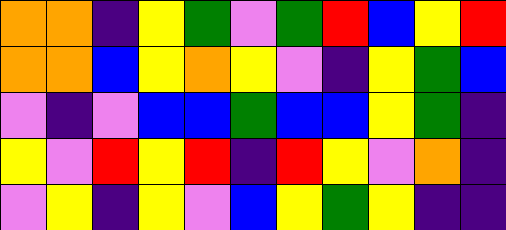[["orange", "orange", "indigo", "yellow", "green", "violet", "green", "red", "blue", "yellow", "red"], ["orange", "orange", "blue", "yellow", "orange", "yellow", "violet", "indigo", "yellow", "green", "blue"], ["violet", "indigo", "violet", "blue", "blue", "green", "blue", "blue", "yellow", "green", "indigo"], ["yellow", "violet", "red", "yellow", "red", "indigo", "red", "yellow", "violet", "orange", "indigo"], ["violet", "yellow", "indigo", "yellow", "violet", "blue", "yellow", "green", "yellow", "indigo", "indigo"]]